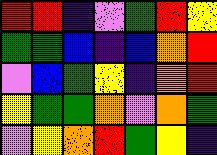[["red", "red", "indigo", "violet", "green", "red", "yellow"], ["green", "green", "blue", "indigo", "blue", "orange", "red"], ["violet", "blue", "green", "yellow", "indigo", "orange", "red"], ["yellow", "green", "green", "orange", "violet", "orange", "green"], ["violet", "yellow", "orange", "red", "green", "yellow", "indigo"]]